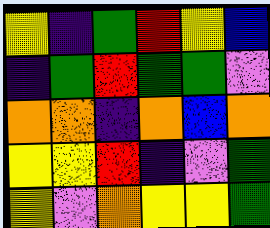[["yellow", "indigo", "green", "red", "yellow", "blue"], ["indigo", "green", "red", "green", "green", "violet"], ["orange", "orange", "indigo", "orange", "blue", "orange"], ["yellow", "yellow", "red", "indigo", "violet", "green"], ["yellow", "violet", "orange", "yellow", "yellow", "green"]]